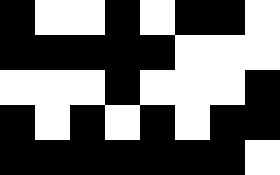[["black", "white", "white", "black", "white", "black", "black", "white"], ["black", "black", "black", "black", "black", "white", "white", "white"], ["white", "white", "white", "black", "white", "white", "white", "black"], ["black", "white", "black", "white", "black", "white", "black", "black"], ["black", "black", "black", "black", "black", "black", "black", "white"]]